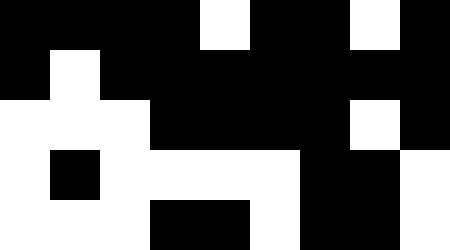[["black", "black", "black", "black", "white", "black", "black", "white", "black"], ["black", "white", "black", "black", "black", "black", "black", "black", "black"], ["white", "white", "white", "black", "black", "black", "black", "white", "black"], ["white", "black", "white", "white", "white", "white", "black", "black", "white"], ["white", "white", "white", "black", "black", "white", "black", "black", "white"]]